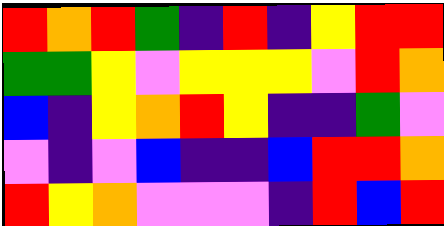[["red", "orange", "red", "green", "indigo", "red", "indigo", "yellow", "red", "red"], ["green", "green", "yellow", "violet", "yellow", "yellow", "yellow", "violet", "red", "orange"], ["blue", "indigo", "yellow", "orange", "red", "yellow", "indigo", "indigo", "green", "violet"], ["violet", "indigo", "violet", "blue", "indigo", "indigo", "blue", "red", "red", "orange"], ["red", "yellow", "orange", "violet", "violet", "violet", "indigo", "red", "blue", "red"]]